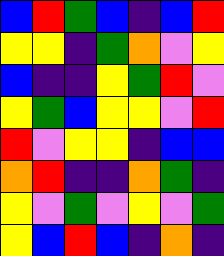[["blue", "red", "green", "blue", "indigo", "blue", "red"], ["yellow", "yellow", "indigo", "green", "orange", "violet", "yellow"], ["blue", "indigo", "indigo", "yellow", "green", "red", "violet"], ["yellow", "green", "blue", "yellow", "yellow", "violet", "red"], ["red", "violet", "yellow", "yellow", "indigo", "blue", "blue"], ["orange", "red", "indigo", "indigo", "orange", "green", "indigo"], ["yellow", "violet", "green", "violet", "yellow", "violet", "green"], ["yellow", "blue", "red", "blue", "indigo", "orange", "indigo"]]